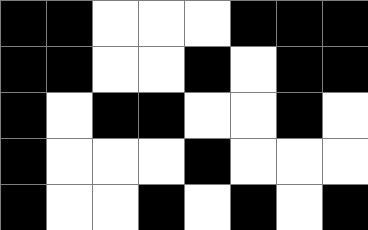[["black", "black", "white", "white", "white", "black", "black", "black"], ["black", "black", "white", "white", "black", "white", "black", "black"], ["black", "white", "black", "black", "white", "white", "black", "white"], ["black", "white", "white", "white", "black", "white", "white", "white"], ["black", "white", "white", "black", "white", "black", "white", "black"]]